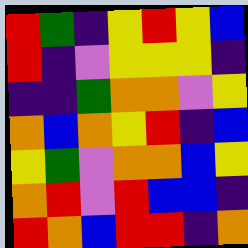[["red", "green", "indigo", "yellow", "red", "yellow", "blue"], ["red", "indigo", "violet", "yellow", "yellow", "yellow", "indigo"], ["indigo", "indigo", "green", "orange", "orange", "violet", "yellow"], ["orange", "blue", "orange", "yellow", "red", "indigo", "blue"], ["yellow", "green", "violet", "orange", "orange", "blue", "yellow"], ["orange", "red", "violet", "red", "blue", "blue", "indigo"], ["red", "orange", "blue", "red", "red", "indigo", "orange"]]